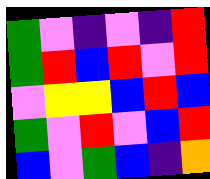[["green", "violet", "indigo", "violet", "indigo", "red"], ["green", "red", "blue", "red", "violet", "red"], ["violet", "yellow", "yellow", "blue", "red", "blue"], ["green", "violet", "red", "violet", "blue", "red"], ["blue", "violet", "green", "blue", "indigo", "orange"]]